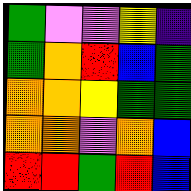[["green", "violet", "violet", "yellow", "indigo"], ["green", "orange", "red", "blue", "green"], ["orange", "orange", "yellow", "green", "green"], ["orange", "orange", "violet", "orange", "blue"], ["red", "red", "green", "red", "blue"]]